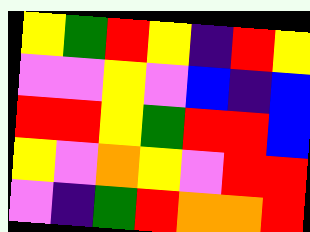[["yellow", "green", "red", "yellow", "indigo", "red", "yellow"], ["violet", "violet", "yellow", "violet", "blue", "indigo", "blue"], ["red", "red", "yellow", "green", "red", "red", "blue"], ["yellow", "violet", "orange", "yellow", "violet", "red", "red"], ["violet", "indigo", "green", "red", "orange", "orange", "red"]]